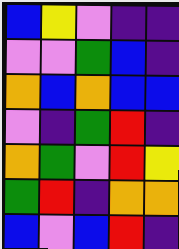[["blue", "yellow", "violet", "indigo", "indigo"], ["violet", "violet", "green", "blue", "indigo"], ["orange", "blue", "orange", "blue", "blue"], ["violet", "indigo", "green", "red", "indigo"], ["orange", "green", "violet", "red", "yellow"], ["green", "red", "indigo", "orange", "orange"], ["blue", "violet", "blue", "red", "indigo"]]